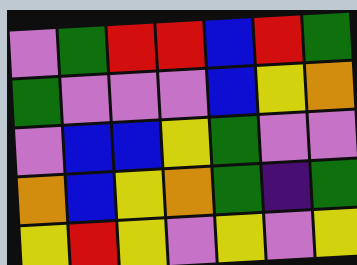[["violet", "green", "red", "red", "blue", "red", "green"], ["green", "violet", "violet", "violet", "blue", "yellow", "orange"], ["violet", "blue", "blue", "yellow", "green", "violet", "violet"], ["orange", "blue", "yellow", "orange", "green", "indigo", "green"], ["yellow", "red", "yellow", "violet", "yellow", "violet", "yellow"]]